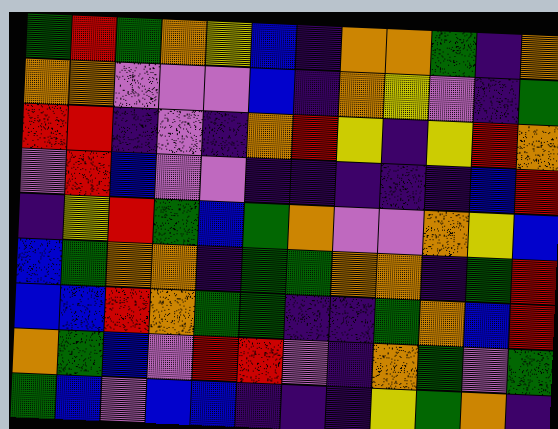[["green", "red", "green", "orange", "yellow", "blue", "indigo", "orange", "orange", "green", "indigo", "orange"], ["orange", "orange", "violet", "violet", "violet", "blue", "indigo", "orange", "yellow", "violet", "indigo", "green"], ["red", "red", "indigo", "violet", "indigo", "orange", "red", "yellow", "indigo", "yellow", "red", "orange"], ["violet", "red", "blue", "violet", "violet", "indigo", "indigo", "indigo", "indigo", "indigo", "blue", "red"], ["indigo", "yellow", "red", "green", "blue", "green", "orange", "violet", "violet", "orange", "yellow", "blue"], ["blue", "green", "orange", "orange", "indigo", "green", "green", "orange", "orange", "indigo", "green", "red"], ["blue", "blue", "red", "orange", "green", "green", "indigo", "indigo", "green", "orange", "blue", "red"], ["orange", "green", "blue", "violet", "red", "red", "violet", "indigo", "orange", "green", "violet", "green"], ["green", "blue", "violet", "blue", "blue", "indigo", "indigo", "indigo", "yellow", "green", "orange", "indigo"]]